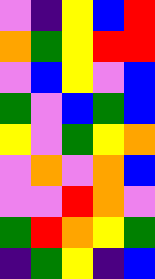[["violet", "indigo", "yellow", "blue", "red"], ["orange", "green", "yellow", "red", "red"], ["violet", "blue", "yellow", "violet", "blue"], ["green", "violet", "blue", "green", "blue"], ["yellow", "violet", "green", "yellow", "orange"], ["violet", "orange", "violet", "orange", "blue"], ["violet", "violet", "red", "orange", "violet"], ["green", "red", "orange", "yellow", "green"], ["indigo", "green", "yellow", "indigo", "blue"]]